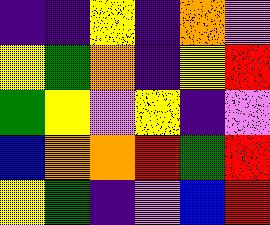[["indigo", "indigo", "yellow", "indigo", "orange", "violet"], ["yellow", "green", "orange", "indigo", "yellow", "red"], ["green", "yellow", "violet", "yellow", "indigo", "violet"], ["blue", "orange", "orange", "red", "green", "red"], ["yellow", "green", "indigo", "violet", "blue", "red"]]